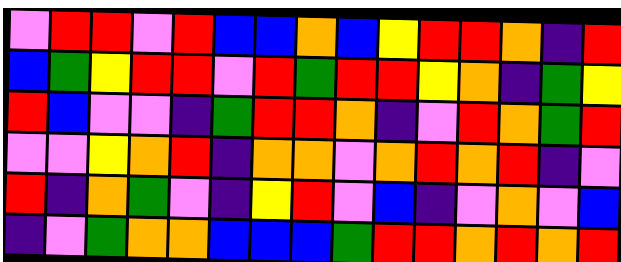[["violet", "red", "red", "violet", "red", "blue", "blue", "orange", "blue", "yellow", "red", "red", "orange", "indigo", "red"], ["blue", "green", "yellow", "red", "red", "violet", "red", "green", "red", "red", "yellow", "orange", "indigo", "green", "yellow"], ["red", "blue", "violet", "violet", "indigo", "green", "red", "red", "orange", "indigo", "violet", "red", "orange", "green", "red"], ["violet", "violet", "yellow", "orange", "red", "indigo", "orange", "orange", "violet", "orange", "red", "orange", "red", "indigo", "violet"], ["red", "indigo", "orange", "green", "violet", "indigo", "yellow", "red", "violet", "blue", "indigo", "violet", "orange", "violet", "blue"], ["indigo", "violet", "green", "orange", "orange", "blue", "blue", "blue", "green", "red", "red", "orange", "red", "orange", "red"]]